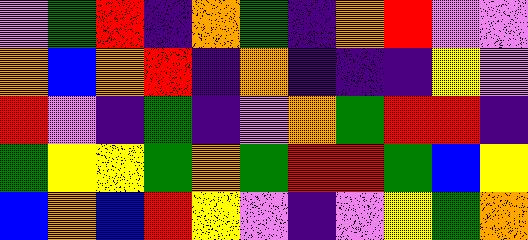[["violet", "green", "red", "indigo", "orange", "green", "indigo", "orange", "red", "violet", "violet"], ["orange", "blue", "orange", "red", "indigo", "orange", "indigo", "indigo", "indigo", "yellow", "violet"], ["red", "violet", "indigo", "green", "indigo", "violet", "orange", "green", "red", "red", "indigo"], ["green", "yellow", "yellow", "green", "orange", "green", "red", "red", "green", "blue", "yellow"], ["blue", "orange", "blue", "red", "yellow", "violet", "indigo", "violet", "yellow", "green", "orange"]]